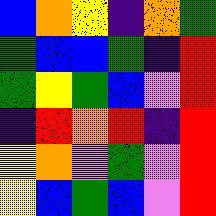[["blue", "orange", "yellow", "indigo", "orange", "green"], ["green", "blue", "blue", "green", "indigo", "red"], ["green", "yellow", "green", "blue", "violet", "red"], ["indigo", "red", "orange", "red", "indigo", "red"], ["yellow", "orange", "violet", "green", "violet", "red"], ["yellow", "blue", "green", "blue", "violet", "red"]]